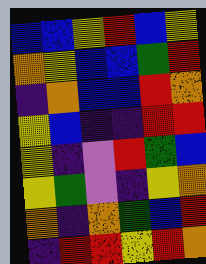[["blue", "blue", "yellow", "red", "blue", "yellow"], ["orange", "yellow", "blue", "blue", "green", "red"], ["indigo", "orange", "blue", "blue", "red", "orange"], ["yellow", "blue", "indigo", "indigo", "red", "red"], ["yellow", "indigo", "violet", "red", "green", "blue"], ["yellow", "green", "violet", "indigo", "yellow", "orange"], ["orange", "indigo", "orange", "green", "blue", "red"], ["indigo", "red", "red", "yellow", "red", "orange"]]